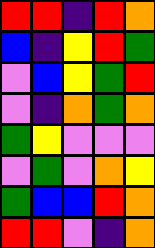[["red", "red", "indigo", "red", "orange"], ["blue", "indigo", "yellow", "red", "green"], ["violet", "blue", "yellow", "green", "red"], ["violet", "indigo", "orange", "green", "orange"], ["green", "yellow", "violet", "violet", "violet"], ["violet", "green", "violet", "orange", "yellow"], ["green", "blue", "blue", "red", "orange"], ["red", "red", "violet", "indigo", "orange"]]